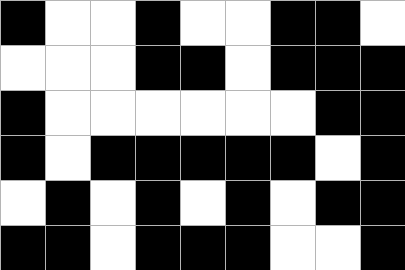[["black", "white", "white", "black", "white", "white", "black", "black", "white"], ["white", "white", "white", "black", "black", "white", "black", "black", "black"], ["black", "white", "white", "white", "white", "white", "white", "black", "black"], ["black", "white", "black", "black", "black", "black", "black", "white", "black"], ["white", "black", "white", "black", "white", "black", "white", "black", "black"], ["black", "black", "white", "black", "black", "black", "white", "white", "black"]]